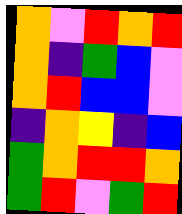[["orange", "violet", "red", "orange", "red"], ["orange", "indigo", "green", "blue", "violet"], ["orange", "red", "blue", "blue", "violet"], ["indigo", "orange", "yellow", "indigo", "blue"], ["green", "orange", "red", "red", "orange"], ["green", "red", "violet", "green", "red"]]